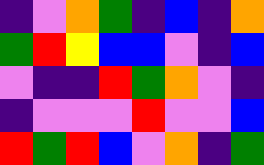[["indigo", "violet", "orange", "green", "indigo", "blue", "indigo", "orange"], ["green", "red", "yellow", "blue", "blue", "violet", "indigo", "blue"], ["violet", "indigo", "indigo", "red", "green", "orange", "violet", "indigo"], ["indigo", "violet", "violet", "violet", "red", "violet", "violet", "blue"], ["red", "green", "red", "blue", "violet", "orange", "indigo", "green"]]